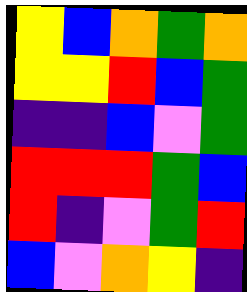[["yellow", "blue", "orange", "green", "orange"], ["yellow", "yellow", "red", "blue", "green"], ["indigo", "indigo", "blue", "violet", "green"], ["red", "red", "red", "green", "blue"], ["red", "indigo", "violet", "green", "red"], ["blue", "violet", "orange", "yellow", "indigo"]]